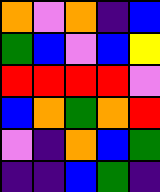[["orange", "violet", "orange", "indigo", "blue"], ["green", "blue", "violet", "blue", "yellow"], ["red", "red", "red", "red", "violet"], ["blue", "orange", "green", "orange", "red"], ["violet", "indigo", "orange", "blue", "green"], ["indigo", "indigo", "blue", "green", "indigo"]]